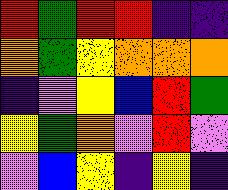[["red", "green", "red", "red", "indigo", "indigo"], ["orange", "green", "yellow", "orange", "orange", "orange"], ["indigo", "violet", "yellow", "blue", "red", "green"], ["yellow", "green", "orange", "violet", "red", "violet"], ["violet", "blue", "yellow", "indigo", "yellow", "indigo"]]